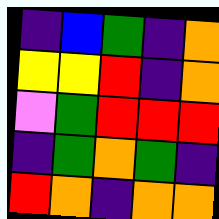[["indigo", "blue", "green", "indigo", "orange"], ["yellow", "yellow", "red", "indigo", "orange"], ["violet", "green", "red", "red", "red"], ["indigo", "green", "orange", "green", "indigo"], ["red", "orange", "indigo", "orange", "orange"]]